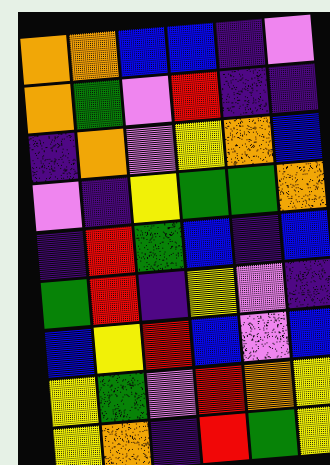[["orange", "orange", "blue", "blue", "indigo", "violet"], ["orange", "green", "violet", "red", "indigo", "indigo"], ["indigo", "orange", "violet", "yellow", "orange", "blue"], ["violet", "indigo", "yellow", "green", "green", "orange"], ["indigo", "red", "green", "blue", "indigo", "blue"], ["green", "red", "indigo", "yellow", "violet", "indigo"], ["blue", "yellow", "red", "blue", "violet", "blue"], ["yellow", "green", "violet", "red", "orange", "yellow"], ["yellow", "orange", "indigo", "red", "green", "yellow"]]